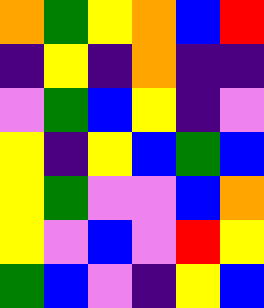[["orange", "green", "yellow", "orange", "blue", "red"], ["indigo", "yellow", "indigo", "orange", "indigo", "indigo"], ["violet", "green", "blue", "yellow", "indigo", "violet"], ["yellow", "indigo", "yellow", "blue", "green", "blue"], ["yellow", "green", "violet", "violet", "blue", "orange"], ["yellow", "violet", "blue", "violet", "red", "yellow"], ["green", "blue", "violet", "indigo", "yellow", "blue"]]